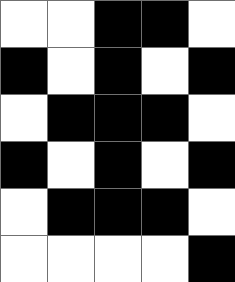[["white", "white", "black", "black", "white"], ["black", "white", "black", "white", "black"], ["white", "black", "black", "black", "white"], ["black", "white", "black", "white", "black"], ["white", "black", "black", "black", "white"], ["white", "white", "white", "white", "black"]]